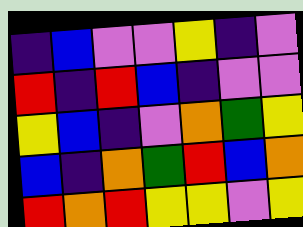[["indigo", "blue", "violet", "violet", "yellow", "indigo", "violet"], ["red", "indigo", "red", "blue", "indigo", "violet", "violet"], ["yellow", "blue", "indigo", "violet", "orange", "green", "yellow"], ["blue", "indigo", "orange", "green", "red", "blue", "orange"], ["red", "orange", "red", "yellow", "yellow", "violet", "yellow"]]